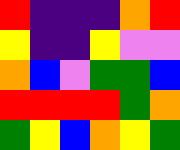[["red", "indigo", "indigo", "indigo", "orange", "red"], ["yellow", "indigo", "indigo", "yellow", "violet", "violet"], ["orange", "blue", "violet", "green", "green", "blue"], ["red", "red", "red", "red", "green", "orange"], ["green", "yellow", "blue", "orange", "yellow", "green"]]